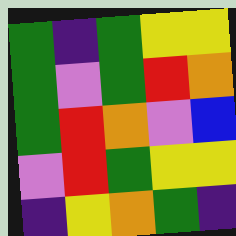[["green", "indigo", "green", "yellow", "yellow"], ["green", "violet", "green", "red", "orange"], ["green", "red", "orange", "violet", "blue"], ["violet", "red", "green", "yellow", "yellow"], ["indigo", "yellow", "orange", "green", "indigo"]]